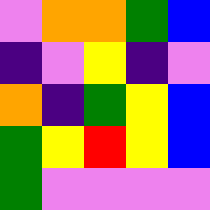[["violet", "orange", "orange", "green", "blue"], ["indigo", "violet", "yellow", "indigo", "violet"], ["orange", "indigo", "green", "yellow", "blue"], ["green", "yellow", "red", "yellow", "blue"], ["green", "violet", "violet", "violet", "violet"]]